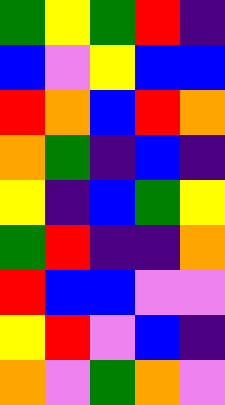[["green", "yellow", "green", "red", "indigo"], ["blue", "violet", "yellow", "blue", "blue"], ["red", "orange", "blue", "red", "orange"], ["orange", "green", "indigo", "blue", "indigo"], ["yellow", "indigo", "blue", "green", "yellow"], ["green", "red", "indigo", "indigo", "orange"], ["red", "blue", "blue", "violet", "violet"], ["yellow", "red", "violet", "blue", "indigo"], ["orange", "violet", "green", "orange", "violet"]]